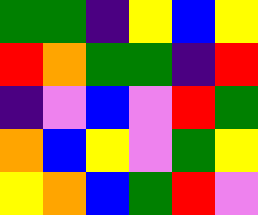[["green", "green", "indigo", "yellow", "blue", "yellow"], ["red", "orange", "green", "green", "indigo", "red"], ["indigo", "violet", "blue", "violet", "red", "green"], ["orange", "blue", "yellow", "violet", "green", "yellow"], ["yellow", "orange", "blue", "green", "red", "violet"]]